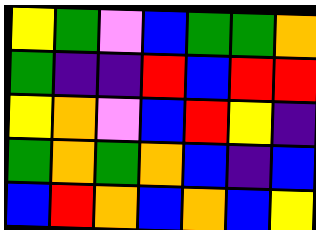[["yellow", "green", "violet", "blue", "green", "green", "orange"], ["green", "indigo", "indigo", "red", "blue", "red", "red"], ["yellow", "orange", "violet", "blue", "red", "yellow", "indigo"], ["green", "orange", "green", "orange", "blue", "indigo", "blue"], ["blue", "red", "orange", "blue", "orange", "blue", "yellow"]]